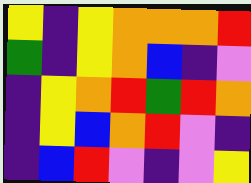[["yellow", "indigo", "yellow", "orange", "orange", "orange", "red"], ["green", "indigo", "yellow", "orange", "blue", "indigo", "violet"], ["indigo", "yellow", "orange", "red", "green", "red", "orange"], ["indigo", "yellow", "blue", "orange", "red", "violet", "indigo"], ["indigo", "blue", "red", "violet", "indigo", "violet", "yellow"]]